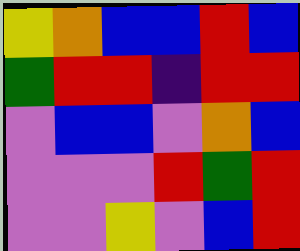[["yellow", "orange", "blue", "blue", "red", "blue"], ["green", "red", "red", "indigo", "red", "red"], ["violet", "blue", "blue", "violet", "orange", "blue"], ["violet", "violet", "violet", "red", "green", "red"], ["violet", "violet", "yellow", "violet", "blue", "red"]]